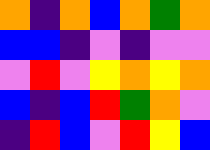[["orange", "indigo", "orange", "blue", "orange", "green", "orange"], ["blue", "blue", "indigo", "violet", "indigo", "violet", "violet"], ["violet", "red", "violet", "yellow", "orange", "yellow", "orange"], ["blue", "indigo", "blue", "red", "green", "orange", "violet"], ["indigo", "red", "blue", "violet", "red", "yellow", "blue"]]